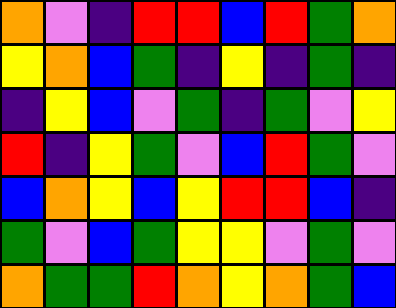[["orange", "violet", "indigo", "red", "red", "blue", "red", "green", "orange"], ["yellow", "orange", "blue", "green", "indigo", "yellow", "indigo", "green", "indigo"], ["indigo", "yellow", "blue", "violet", "green", "indigo", "green", "violet", "yellow"], ["red", "indigo", "yellow", "green", "violet", "blue", "red", "green", "violet"], ["blue", "orange", "yellow", "blue", "yellow", "red", "red", "blue", "indigo"], ["green", "violet", "blue", "green", "yellow", "yellow", "violet", "green", "violet"], ["orange", "green", "green", "red", "orange", "yellow", "orange", "green", "blue"]]